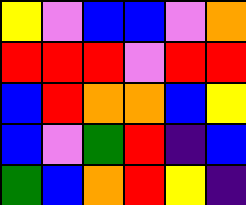[["yellow", "violet", "blue", "blue", "violet", "orange"], ["red", "red", "red", "violet", "red", "red"], ["blue", "red", "orange", "orange", "blue", "yellow"], ["blue", "violet", "green", "red", "indigo", "blue"], ["green", "blue", "orange", "red", "yellow", "indigo"]]